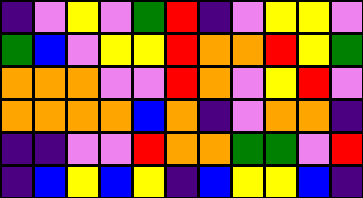[["indigo", "violet", "yellow", "violet", "green", "red", "indigo", "violet", "yellow", "yellow", "violet"], ["green", "blue", "violet", "yellow", "yellow", "red", "orange", "orange", "red", "yellow", "green"], ["orange", "orange", "orange", "violet", "violet", "red", "orange", "violet", "yellow", "red", "violet"], ["orange", "orange", "orange", "orange", "blue", "orange", "indigo", "violet", "orange", "orange", "indigo"], ["indigo", "indigo", "violet", "violet", "red", "orange", "orange", "green", "green", "violet", "red"], ["indigo", "blue", "yellow", "blue", "yellow", "indigo", "blue", "yellow", "yellow", "blue", "indigo"]]